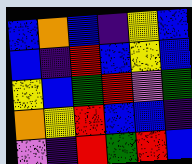[["blue", "orange", "blue", "indigo", "yellow", "blue"], ["blue", "indigo", "red", "blue", "yellow", "blue"], ["yellow", "blue", "green", "red", "violet", "green"], ["orange", "yellow", "red", "blue", "blue", "indigo"], ["violet", "indigo", "red", "green", "red", "blue"]]